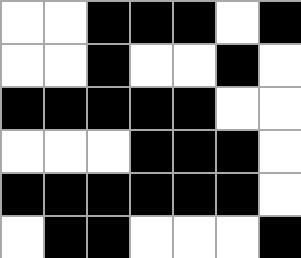[["white", "white", "black", "black", "black", "white", "black"], ["white", "white", "black", "white", "white", "black", "white"], ["black", "black", "black", "black", "black", "white", "white"], ["white", "white", "white", "black", "black", "black", "white"], ["black", "black", "black", "black", "black", "black", "white"], ["white", "black", "black", "white", "white", "white", "black"]]